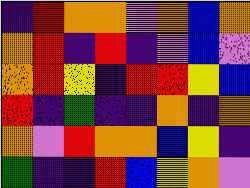[["indigo", "red", "orange", "orange", "violet", "orange", "blue", "orange"], ["orange", "red", "indigo", "red", "indigo", "violet", "blue", "violet"], ["orange", "red", "yellow", "indigo", "red", "red", "yellow", "blue"], ["red", "indigo", "green", "indigo", "indigo", "orange", "indigo", "orange"], ["orange", "violet", "red", "orange", "orange", "blue", "yellow", "indigo"], ["green", "indigo", "indigo", "red", "blue", "yellow", "orange", "violet"]]